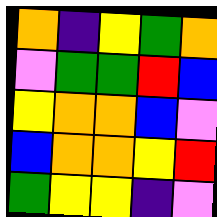[["orange", "indigo", "yellow", "green", "orange"], ["violet", "green", "green", "red", "blue"], ["yellow", "orange", "orange", "blue", "violet"], ["blue", "orange", "orange", "yellow", "red"], ["green", "yellow", "yellow", "indigo", "violet"]]